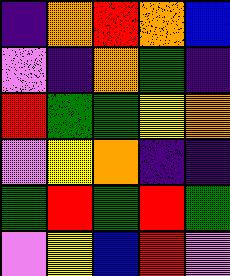[["indigo", "orange", "red", "orange", "blue"], ["violet", "indigo", "orange", "green", "indigo"], ["red", "green", "green", "yellow", "orange"], ["violet", "yellow", "orange", "indigo", "indigo"], ["green", "red", "green", "red", "green"], ["violet", "yellow", "blue", "red", "violet"]]